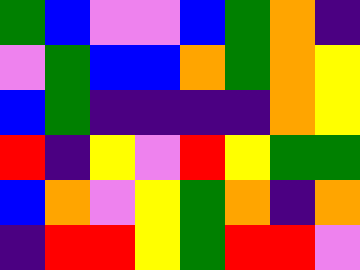[["green", "blue", "violet", "violet", "blue", "green", "orange", "indigo"], ["violet", "green", "blue", "blue", "orange", "green", "orange", "yellow"], ["blue", "green", "indigo", "indigo", "indigo", "indigo", "orange", "yellow"], ["red", "indigo", "yellow", "violet", "red", "yellow", "green", "green"], ["blue", "orange", "violet", "yellow", "green", "orange", "indigo", "orange"], ["indigo", "red", "red", "yellow", "green", "red", "red", "violet"]]